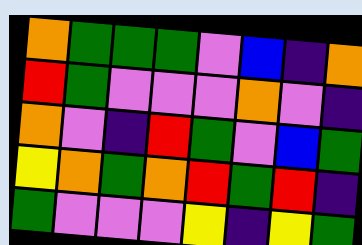[["orange", "green", "green", "green", "violet", "blue", "indigo", "orange"], ["red", "green", "violet", "violet", "violet", "orange", "violet", "indigo"], ["orange", "violet", "indigo", "red", "green", "violet", "blue", "green"], ["yellow", "orange", "green", "orange", "red", "green", "red", "indigo"], ["green", "violet", "violet", "violet", "yellow", "indigo", "yellow", "green"]]